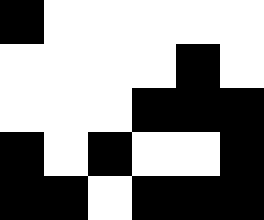[["black", "white", "white", "white", "white", "white"], ["white", "white", "white", "white", "black", "white"], ["white", "white", "white", "black", "black", "black"], ["black", "white", "black", "white", "white", "black"], ["black", "black", "white", "black", "black", "black"]]